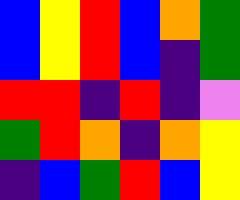[["blue", "yellow", "red", "blue", "orange", "green"], ["blue", "yellow", "red", "blue", "indigo", "green"], ["red", "red", "indigo", "red", "indigo", "violet"], ["green", "red", "orange", "indigo", "orange", "yellow"], ["indigo", "blue", "green", "red", "blue", "yellow"]]